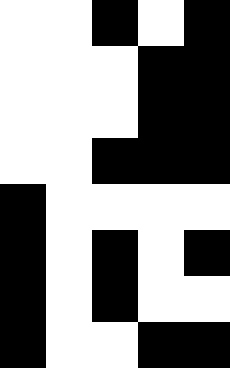[["white", "white", "black", "white", "black"], ["white", "white", "white", "black", "black"], ["white", "white", "white", "black", "black"], ["white", "white", "black", "black", "black"], ["black", "white", "white", "white", "white"], ["black", "white", "black", "white", "black"], ["black", "white", "black", "white", "white"], ["black", "white", "white", "black", "black"]]